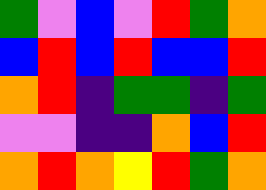[["green", "violet", "blue", "violet", "red", "green", "orange"], ["blue", "red", "blue", "red", "blue", "blue", "red"], ["orange", "red", "indigo", "green", "green", "indigo", "green"], ["violet", "violet", "indigo", "indigo", "orange", "blue", "red"], ["orange", "red", "orange", "yellow", "red", "green", "orange"]]